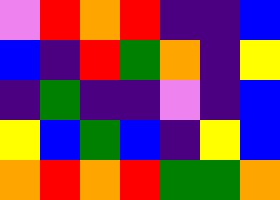[["violet", "red", "orange", "red", "indigo", "indigo", "blue"], ["blue", "indigo", "red", "green", "orange", "indigo", "yellow"], ["indigo", "green", "indigo", "indigo", "violet", "indigo", "blue"], ["yellow", "blue", "green", "blue", "indigo", "yellow", "blue"], ["orange", "red", "orange", "red", "green", "green", "orange"]]